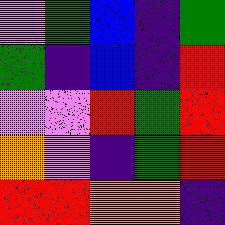[["violet", "green", "blue", "indigo", "green"], ["green", "indigo", "blue", "indigo", "red"], ["violet", "violet", "red", "green", "red"], ["orange", "violet", "indigo", "green", "red"], ["red", "red", "orange", "orange", "indigo"]]